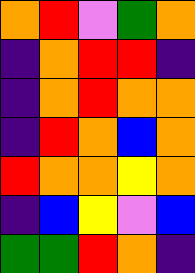[["orange", "red", "violet", "green", "orange"], ["indigo", "orange", "red", "red", "indigo"], ["indigo", "orange", "red", "orange", "orange"], ["indigo", "red", "orange", "blue", "orange"], ["red", "orange", "orange", "yellow", "orange"], ["indigo", "blue", "yellow", "violet", "blue"], ["green", "green", "red", "orange", "indigo"]]